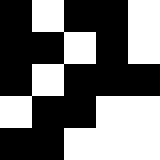[["black", "white", "black", "black", "white"], ["black", "black", "white", "black", "white"], ["black", "white", "black", "black", "black"], ["white", "black", "black", "white", "white"], ["black", "black", "white", "white", "white"]]